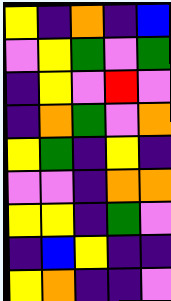[["yellow", "indigo", "orange", "indigo", "blue"], ["violet", "yellow", "green", "violet", "green"], ["indigo", "yellow", "violet", "red", "violet"], ["indigo", "orange", "green", "violet", "orange"], ["yellow", "green", "indigo", "yellow", "indigo"], ["violet", "violet", "indigo", "orange", "orange"], ["yellow", "yellow", "indigo", "green", "violet"], ["indigo", "blue", "yellow", "indigo", "indigo"], ["yellow", "orange", "indigo", "indigo", "violet"]]